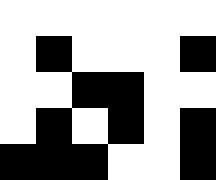[["white", "white", "white", "white", "white", "white"], ["white", "black", "white", "white", "white", "black"], ["white", "white", "black", "black", "white", "white"], ["white", "black", "white", "black", "white", "black"], ["black", "black", "black", "white", "white", "black"]]